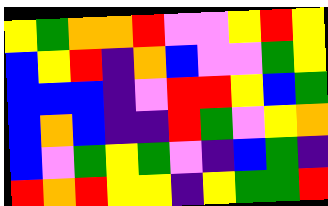[["yellow", "green", "orange", "orange", "red", "violet", "violet", "yellow", "red", "yellow"], ["blue", "yellow", "red", "indigo", "orange", "blue", "violet", "violet", "green", "yellow"], ["blue", "blue", "blue", "indigo", "violet", "red", "red", "yellow", "blue", "green"], ["blue", "orange", "blue", "indigo", "indigo", "red", "green", "violet", "yellow", "orange"], ["blue", "violet", "green", "yellow", "green", "violet", "indigo", "blue", "green", "indigo"], ["red", "orange", "red", "yellow", "yellow", "indigo", "yellow", "green", "green", "red"]]